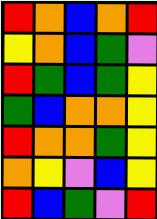[["red", "orange", "blue", "orange", "red"], ["yellow", "orange", "blue", "green", "violet"], ["red", "green", "blue", "green", "yellow"], ["green", "blue", "orange", "orange", "yellow"], ["red", "orange", "orange", "green", "yellow"], ["orange", "yellow", "violet", "blue", "yellow"], ["red", "blue", "green", "violet", "red"]]